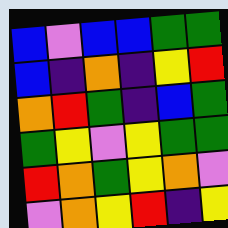[["blue", "violet", "blue", "blue", "green", "green"], ["blue", "indigo", "orange", "indigo", "yellow", "red"], ["orange", "red", "green", "indigo", "blue", "green"], ["green", "yellow", "violet", "yellow", "green", "green"], ["red", "orange", "green", "yellow", "orange", "violet"], ["violet", "orange", "yellow", "red", "indigo", "yellow"]]